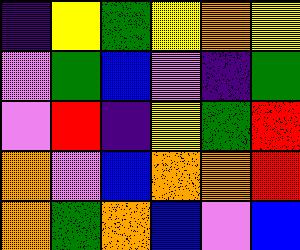[["indigo", "yellow", "green", "yellow", "orange", "yellow"], ["violet", "green", "blue", "violet", "indigo", "green"], ["violet", "red", "indigo", "yellow", "green", "red"], ["orange", "violet", "blue", "orange", "orange", "red"], ["orange", "green", "orange", "blue", "violet", "blue"]]